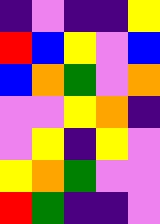[["indigo", "violet", "indigo", "indigo", "yellow"], ["red", "blue", "yellow", "violet", "blue"], ["blue", "orange", "green", "violet", "orange"], ["violet", "violet", "yellow", "orange", "indigo"], ["violet", "yellow", "indigo", "yellow", "violet"], ["yellow", "orange", "green", "violet", "violet"], ["red", "green", "indigo", "indigo", "violet"]]